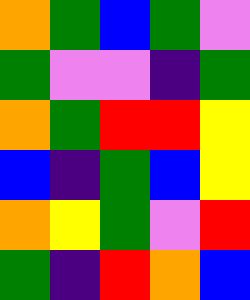[["orange", "green", "blue", "green", "violet"], ["green", "violet", "violet", "indigo", "green"], ["orange", "green", "red", "red", "yellow"], ["blue", "indigo", "green", "blue", "yellow"], ["orange", "yellow", "green", "violet", "red"], ["green", "indigo", "red", "orange", "blue"]]